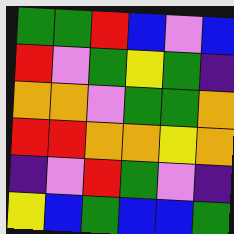[["green", "green", "red", "blue", "violet", "blue"], ["red", "violet", "green", "yellow", "green", "indigo"], ["orange", "orange", "violet", "green", "green", "orange"], ["red", "red", "orange", "orange", "yellow", "orange"], ["indigo", "violet", "red", "green", "violet", "indigo"], ["yellow", "blue", "green", "blue", "blue", "green"]]